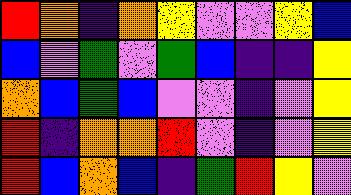[["red", "orange", "indigo", "orange", "yellow", "violet", "violet", "yellow", "blue"], ["blue", "violet", "green", "violet", "green", "blue", "indigo", "indigo", "yellow"], ["orange", "blue", "green", "blue", "violet", "violet", "indigo", "violet", "yellow"], ["red", "indigo", "orange", "orange", "red", "violet", "indigo", "violet", "yellow"], ["red", "blue", "orange", "blue", "indigo", "green", "red", "yellow", "violet"]]